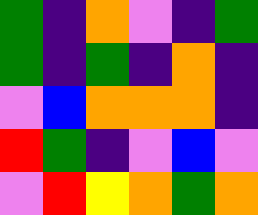[["green", "indigo", "orange", "violet", "indigo", "green"], ["green", "indigo", "green", "indigo", "orange", "indigo"], ["violet", "blue", "orange", "orange", "orange", "indigo"], ["red", "green", "indigo", "violet", "blue", "violet"], ["violet", "red", "yellow", "orange", "green", "orange"]]